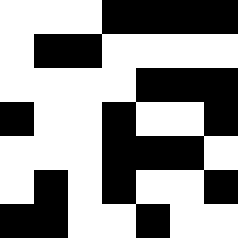[["white", "white", "white", "black", "black", "black", "black"], ["white", "black", "black", "white", "white", "white", "white"], ["white", "white", "white", "white", "black", "black", "black"], ["black", "white", "white", "black", "white", "white", "black"], ["white", "white", "white", "black", "black", "black", "white"], ["white", "black", "white", "black", "white", "white", "black"], ["black", "black", "white", "white", "black", "white", "white"]]